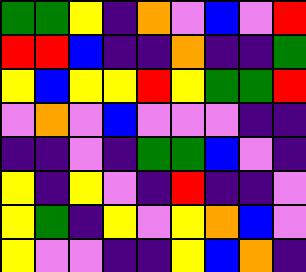[["green", "green", "yellow", "indigo", "orange", "violet", "blue", "violet", "red"], ["red", "red", "blue", "indigo", "indigo", "orange", "indigo", "indigo", "green"], ["yellow", "blue", "yellow", "yellow", "red", "yellow", "green", "green", "red"], ["violet", "orange", "violet", "blue", "violet", "violet", "violet", "indigo", "indigo"], ["indigo", "indigo", "violet", "indigo", "green", "green", "blue", "violet", "indigo"], ["yellow", "indigo", "yellow", "violet", "indigo", "red", "indigo", "indigo", "violet"], ["yellow", "green", "indigo", "yellow", "violet", "yellow", "orange", "blue", "violet"], ["yellow", "violet", "violet", "indigo", "indigo", "yellow", "blue", "orange", "indigo"]]